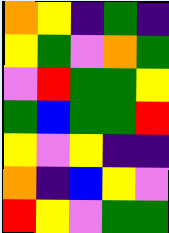[["orange", "yellow", "indigo", "green", "indigo"], ["yellow", "green", "violet", "orange", "green"], ["violet", "red", "green", "green", "yellow"], ["green", "blue", "green", "green", "red"], ["yellow", "violet", "yellow", "indigo", "indigo"], ["orange", "indigo", "blue", "yellow", "violet"], ["red", "yellow", "violet", "green", "green"]]